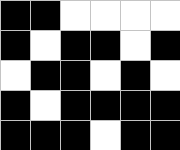[["black", "black", "white", "white", "white", "white"], ["black", "white", "black", "black", "white", "black"], ["white", "black", "black", "white", "black", "white"], ["black", "white", "black", "black", "black", "black"], ["black", "black", "black", "white", "black", "black"]]